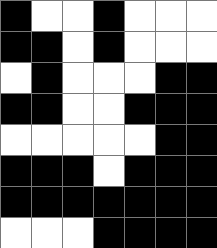[["black", "white", "white", "black", "white", "white", "white"], ["black", "black", "white", "black", "white", "white", "white"], ["white", "black", "white", "white", "white", "black", "black"], ["black", "black", "white", "white", "black", "black", "black"], ["white", "white", "white", "white", "white", "black", "black"], ["black", "black", "black", "white", "black", "black", "black"], ["black", "black", "black", "black", "black", "black", "black"], ["white", "white", "white", "black", "black", "black", "black"]]